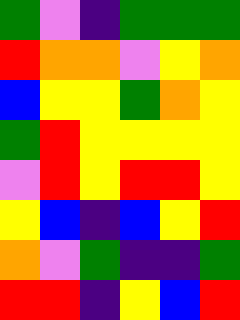[["green", "violet", "indigo", "green", "green", "green"], ["red", "orange", "orange", "violet", "yellow", "orange"], ["blue", "yellow", "yellow", "green", "orange", "yellow"], ["green", "red", "yellow", "yellow", "yellow", "yellow"], ["violet", "red", "yellow", "red", "red", "yellow"], ["yellow", "blue", "indigo", "blue", "yellow", "red"], ["orange", "violet", "green", "indigo", "indigo", "green"], ["red", "red", "indigo", "yellow", "blue", "red"]]